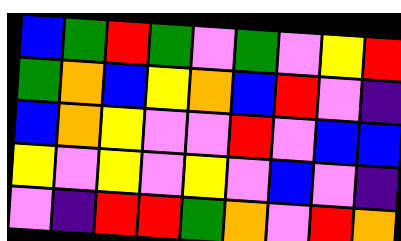[["blue", "green", "red", "green", "violet", "green", "violet", "yellow", "red"], ["green", "orange", "blue", "yellow", "orange", "blue", "red", "violet", "indigo"], ["blue", "orange", "yellow", "violet", "violet", "red", "violet", "blue", "blue"], ["yellow", "violet", "yellow", "violet", "yellow", "violet", "blue", "violet", "indigo"], ["violet", "indigo", "red", "red", "green", "orange", "violet", "red", "orange"]]